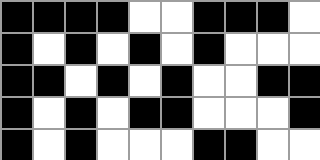[["black", "black", "black", "black", "white", "white", "black", "black", "black", "white"], ["black", "white", "black", "white", "black", "white", "black", "white", "white", "white"], ["black", "black", "white", "black", "white", "black", "white", "white", "black", "black"], ["black", "white", "black", "white", "black", "black", "white", "white", "white", "black"], ["black", "white", "black", "white", "white", "white", "black", "black", "white", "white"]]